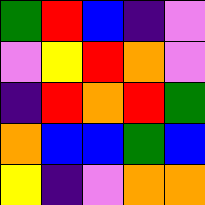[["green", "red", "blue", "indigo", "violet"], ["violet", "yellow", "red", "orange", "violet"], ["indigo", "red", "orange", "red", "green"], ["orange", "blue", "blue", "green", "blue"], ["yellow", "indigo", "violet", "orange", "orange"]]